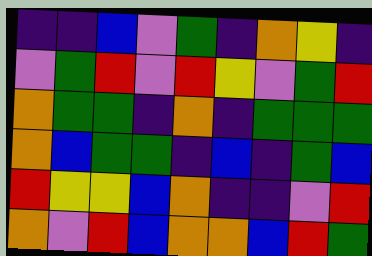[["indigo", "indigo", "blue", "violet", "green", "indigo", "orange", "yellow", "indigo"], ["violet", "green", "red", "violet", "red", "yellow", "violet", "green", "red"], ["orange", "green", "green", "indigo", "orange", "indigo", "green", "green", "green"], ["orange", "blue", "green", "green", "indigo", "blue", "indigo", "green", "blue"], ["red", "yellow", "yellow", "blue", "orange", "indigo", "indigo", "violet", "red"], ["orange", "violet", "red", "blue", "orange", "orange", "blue", "red", "green"]]